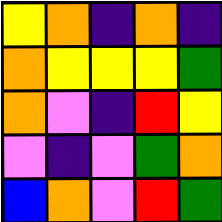[["yellow", "orange", "indigo", "orange", "indigo"], ["orange", "yellow", "yellow", "yellow", "green"], ["orange", "violet", "indigo", "red", "yellow"], ["violet", "indigo", "violet", "green", "orange"], ["blue", "orange", "violet", "red", "green"]]